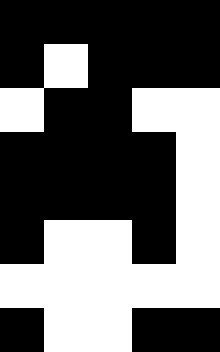[["black", "black", "black", "black", "black"], ["black", "white", "black", "black", "black"], ["white", "black", "black", "white", "white"], ["black", "black", "black", "black", "white"], ["black", "black", "black", "black", "white"], ["black", "white", "white", "black", "white"], ["white", "white", "white", "white", "white"], ["black", "white", "white", "black", "black"]]